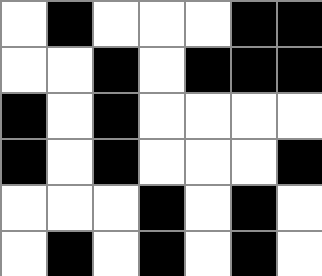[["white", "black", "white", "white", "white", "black", "black"], ["white", "white", "black", "white", "black", "black", "black"], ["black", "white", "black", "white", "white", "white", "white"], ["black", "white", "black", "white", "white", "white", "black"], ["white", "white", "white", "black", "white", "black", "white"], ["white", "black", "white", "black", "white", "black", "white"]]